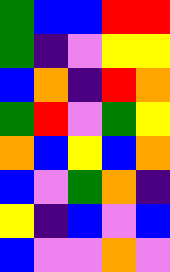[["green", "blue", "blue", "red", "red"], ["green", "indigo", "violet", "yellow", "yellow"], ["blue", "orange", "indigo", "red", "orange"], ["green", "red", "violet", "green", "yellow"], ["orange", "blue", "yellow", "blue", "orange"], ["blue", "violet", "green", "orange", "indigo"], ["yellow", "indigo", "blue", "violet", "blue"], ["blue", "violet", "violet", "orange", "violet"]]